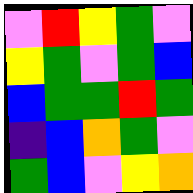[["violet", "red", "yellow", "green", "violet"], ["yellow", "green", "violet", "green", "blue"], ["blue", "green", "green", "red", "green"], ["indigo", "blue", "orange", "green", "violet"], ["green", "blue", "violet", "yellow", "orange"]]